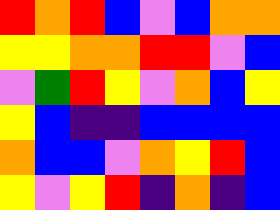[["red", "orange", "red", "blue", "violet", "blue", "orange", "orange"], ["yellow", "yellow", "orange", "orange", "red", "red", "violet", "blue"], ["violet", "green", "red", "yellow", "violet", "orange", "blue", "yellow"], ["yellow", "blue", "indigo", "indigo", "blue", "blue", "blue", "blue"], ["orange", "blue", "blue", "violet", "orange", "yellow", "red", "blue"], ["yellow", "violet", "yellow", "red", "indigo", "orange", "indigo", "blue"]]